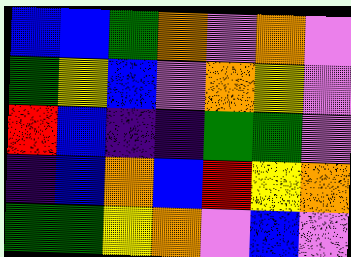[["blue", "blue", "green", "orange", "violet", "orange", "violet"], ["green", "yellow", "blue", "violet", "orange", "yellow", "violet"], ["red", "blue", "indigo", "indigo", "green", "green", "violet"], ["indigo", "blue", "orange", "blue", "red", "yellow", "orange"], ["green", "green", "yellow", "orange", "violet", "blue", "violet"]]